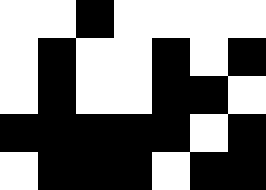[["white", "white", "black", "white", "white", "white", "white"], ["white", "black", "white", "white", "black", "white", "black"], ["white", "black", "white", "white", "black", "black", "white"], ["black", "black", "black", "black", "black", "white", "black"], ["white", "black", "black", "black", "white", "black", "black"]]